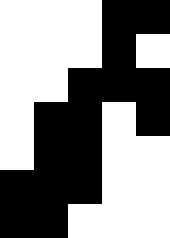[["white", "white", "white", "black", "black"], ["white", "white", "white", "black", "white"], ["white", "white", "black", "black", "black"], ["white", "black", "black", "white", "black"], ["white", "black", "black", "white", "white"], ["black", "black", "black", "white", "white"], ["black", "black", "white", "white", "white"]]